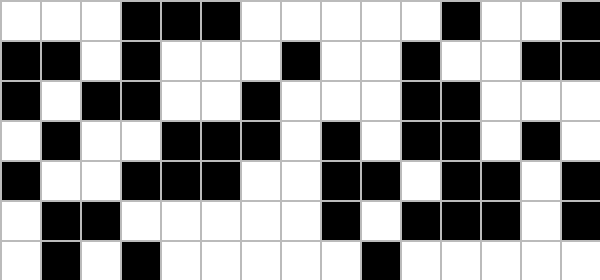[["white", "white", "white", "black", "black", "black", "white", "white", "white", "white", "white", "black", "white", "white", "black"], ["black", "black", "white", "black", "white", "white", "white", "black", "white", "white", "black", "white", "white", "black", "black"], ["black", "white", "black", "black", "white", "white", "black", "white", "white", "white", "black", "black", "white", "white", "white"], ["white", "black", "white", "white", "black", "black", "black", "white", "black", "white", "black", "black", "white", "black", "white"], ["black", "white", "white", "black", "black", "black", "white", "white", "black", "black", "white", "black", "black", "white", "black"], ["white", "black", "black", "white", "white", "white", "white", "white", "black", "white", "black", "black", "black", "white", "black"], ["white", "black", "white", "black", "white", "white", "white", "white", "white", "black", "white", "white", "white", "white", "white"]]